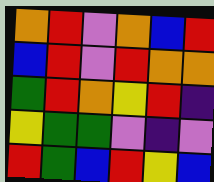[["orange", "red", "violet", "orange", "blue", "red"], ["blue", "red", "violet", "red", "orange", "orange"], ["green", "red", "orange", "yellow", "red", "indigo"], ["yellow", "green", "green", "violet", "indigo", "violet"], ["red", "green", "blue", "red", "yellow", "blue"]]